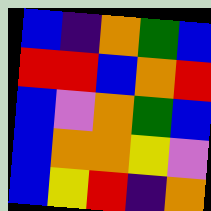[["blue", "indigo", "orange", "green", "blue"], ["red", "red", "blue", "orange", "red"], ["blue", "violet", "orange", "green", "blue"], ["blue", "orange", "orange", "yellow", "violet"], ["blue", "yellow", "red", "indigo", "orange"]]